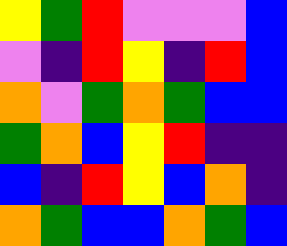[["yellow", "green", "red", "violet", "violet", "violet", "blue"], ["violet", "indigo", "red", "yellow", "indigo", "red", "blue"], ["orange", "violet", "green", "orange", "green", "blue", "blue"], ["green", "orange", "blue", "yellow", "red", "indigo", "indigo"], ["blue", "indigo", "red", "yellow", "blue", "orange", "indigo"], ["orange", "green", "blue", "blue", "orange", "green", "blue"]]